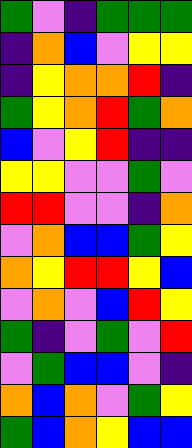[["green", "violet", "indigo", "green", "green", "green"], ["indigo", "orange", "blue", "violet", "yellow", "yellow"], ["indigo", "yellow", "orange", "orange", "red", "indigo"], ["green", "yellow", "orange", "red", "green", "orange"], ["blue", "violet", "yellow", "red", "indigo", "indigo"], ["yellow", "yellow", "violet", "violet", "green", "violet"], ["red", "red", "violet", "violet", "indigo", "orange"], ["violet", "orange", "blue", "blue", "green", "yellow"], ["orange", "yellow", "red", "red", "yellow", "blue"], ["violet", "orange", "violet", "blue", "red", "yellow"], ["green", "indigo", "violet", "green", "violet", "red"], ["violet", "green", "blue", "blue", "violet", "indigo"], ["orange", "blue", "orange", "violet", "green", "yellow"], ["green", "blue", "orange", "yellow", "blue", "blue"]]